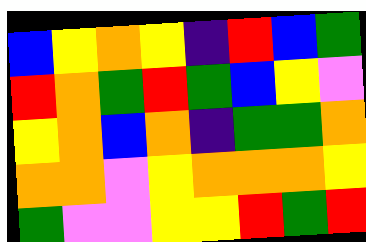[["blue", "yellow", "orange", "yellow", "indigo", "red", "blue", "green"], ["red", "orange", "green", "red", "green", "blue", "yellow", "violet"], ["yellow", "orange", "blue", "orange", "indigo", "green", "green", "orange"], ["orange", "orange", "violet", "yellow", "orange", "orange", "orange", "yellow"], ["green", "violet", "violet", "yellow", "yellow", "red", "green", "red"]]